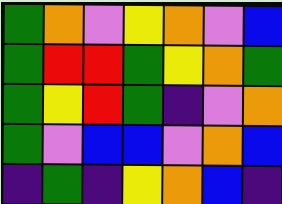[["green", "orange", "violet", "yellow", "orange", "violet", "blue"], ["green", "red", "red", "green", "yellow", "orange", "green"], ["green", "yellow", "red", "green", "indigo", "violet", "orange"], ["green", "violet", "blue", "blue", "violet", "orange", "blue"], ["indigo", "green", "indigo", "yellow", "orange", "blue", "indigo"]]